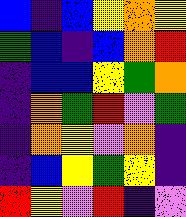[["blue", "indigo", "blue", "yellow", "orange", "yellow"], ["green", "blue", "indigo", "blue", "orange", "red"], ["indigo", "blue", "blue", "yellow", "green", "orange"], ["indigo", "orange", "green", "red", "violet", "green"], ["indigo", "orange", "yellow", "violet", "orange", "indigo"], ["indigo", "blue", "yellow", "green", "yellow", "indigo"], ["red", "yellow", "violet", "red", "indigo", "violet"]]